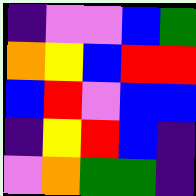[["indigo", "violet", "violet", "blue", "green"], ["orange", "yellow", "blue", "red", "red"], ["blue", "red", "violet", "blue", "blue"], ["indigo", "yellow", "red", "blue", "indigo"], ["violet", "orange", "green", "green", "indigo"]]